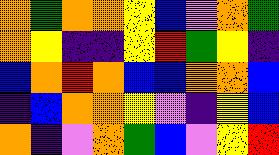[["orange", "green", "orange", "orange", "yellow", "blue", "violet", "orange", "green"], ["orange", "yellow", "indigo", "indigo", "yellow", "red", "green", "yellow", "indigo"], ["blue", "orange", "red", "orange", "blue", "blue", "orange", "orange", "blue"], ["indigo", "blue", "orange", "orange", "yellow", "violet", "indigo", "yellow", "blue"], ["orange", "indigo", "violet", "orange", "green", "blue", "violet", "yellow", "red"]]